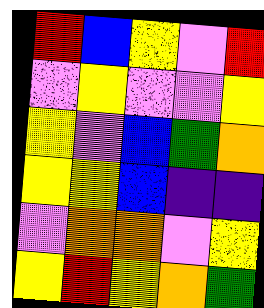[["red", "blue", "yellow", "violet", "red"], ["violet", "yellow", "violet", "violet", "yellow"], ["yellow", "violet", "blue", "green", "orange"], ["yellow", "yellow", "blue", "indigo", "indigo"], ["violet", "orange", "orange", "violet", "yellow"], ["yellow", "red", "yellow", "orange", "green"]]